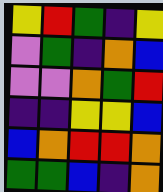[["yellow", "red", "green", "indigo", "yellow"], ["violet", "green", "indigo", "orange", "blue"], ["violet", "violet", "orange", "green", "red"], ["indigo", "indigo", "yellow", "yellow", "blue"], ["blue", "orange", "red", "red", "orange"], ["green", "green", "blue", "indigo", "orange"]]